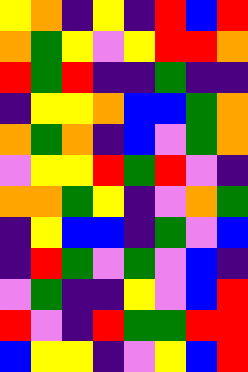[["yellow", "orange", "indigo", "yellow", "indigo", "red", "blue", "red"], ["orange", "green", "yellow", "violet", "yellow", "red", "red", "orange"], ["red", "green", "red", "indigo", "indigo", "green", "indigo", "indigo"], ["indigo", "yellow", "yellow", "orange", "blue", "blue", "green", "orange"], ["orange", "green", "orange", "indigo", "blue", "violet", "green", "orange"], ["violet", "yellow", "yellow", "red", "green", "red", "violet", "indigo"], ["orange", "orange", "green", "yellow", "indigo", "violet", "orange", "green"], ["indigo", "yellow", "blue", "blue", "indigo", "green", "violet", "blue"], ["indigo", "red", "green", "violet", "green", "violet", "blue", "indigo"], ["violet", "green", "indigo", "indigo", "yellow", "violet", "blue", "red"], ["red", "violet", "indigo", "red", "green", "green", "red", "red"], ["blue", "yellow", "yellow", "indigo", "violet", "yellow", "blue", "red"]]